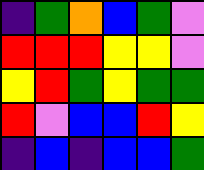[["indigo", "green", "orange", "blue", "green", "violet"], ["red", "red", "red", "yellow", "yellow", "violet"], ["yellow", "red", "green", "yellow", "green", "green"], ["red", "violet", "blue", "blue", "red", "yellow"], ["indigo", "blue", "indigo", "blue", "blue", "green"]]